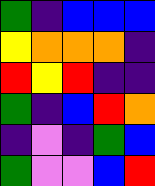[["green", "indigo", "blue", "blue", "blue"], ["yellow", "orange", "orange", "orange", "indigo"], ["red", "yellow", "red", "indigo", "indigo"], ["green", "indigo", "blue", "red", "orange"], ["indigo", "violet", "indigo", "green", "blue"], ["green", "violet", "violet", "blue", "red"]]